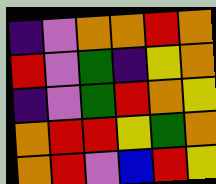[["indigo", "violet", "orange", "orange", "red", "orange"], ["red", "violet", "green", "indigo", "yellow", "orange"], ["indigo", "violet", "green", "red", "orange", "yellow"], ["orange", "red", "red", "yellow", "green", "orange"], ["orange", "red", "violet", "blue", "red", "yellow"]]